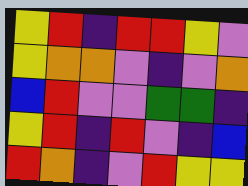[["yellow", "red", "indigo", "red", "red", "yellow", "violet"], ["yellow", "orange", "orange", "violet", "indigo", "violet", "orange"], ["blue", "red", "violet", "violet", "green", "green", "indigo"], ["yellow", "red", "indigo", "red", "violet", "indigo", "blue"], ["red", "orange", "indigo", "violet", "red", "yellow", "yellow"]]